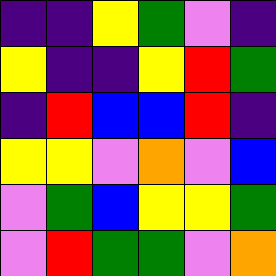[["indigo", "indigo", "yellow", "green", "violet", "indigo"], ["yellow", "indigo", "indigo", "yellow", "red", "green"], ["indigo", "red", "blue", "blue", "red", "indigo"], ["yellow", "yellow", "violet", "orange", "violet", "blue"], ["violet", "green", "blue", "yellow", "yellow", "green"], ["violet", "red", "green", "green", "violet", "orange"]]